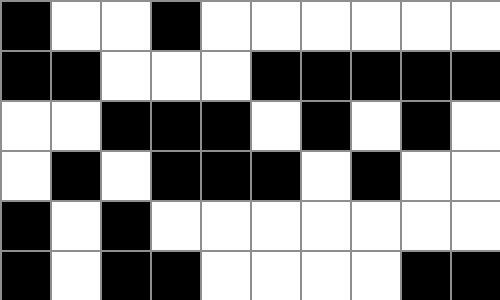[["black", "white", "white", "black", "white", "white", "white", "white", "white", "white"], ["black", "black", "white", "white", "white", "black", "black", "black", "black", "black"], ["white", "white", "black", "black", "black", "white", "black", "white", "black", "white"], ["white", "black", "white", "black", "black", "black", "white", "black", "white", "white"], ["black", "white", "black", "white", "white", "white", "white", "white", "white", "white"], ["black", "white", "black", "black", "white", "white", "white", "white", "black", "black"]]